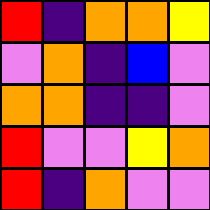[["red", "indigo", "orange", "orange", "yellow"], ["violet", "orange", "indigo", "blue", "violet"], ["orange", "orange", "indigo", "indigo", "violet"], ["red", "violet", "violet", "yellow", "orange"], ["red", "indigo", "orange", "violet", "violet"]]